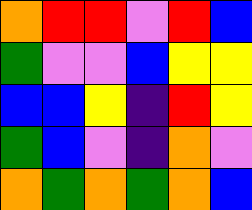[["orange", "red", "red", "violet", "red", "blue"], ["green", "violet", "violet", "blue", "yellow", "yellow"], ["blue", "blue", "yellow", "indigo", "red", "yellow"], ["green", "blue", "violet", "indigo", "orange", "violet"], ["orange", "green", "orange", "green", "orange", "blue"]]